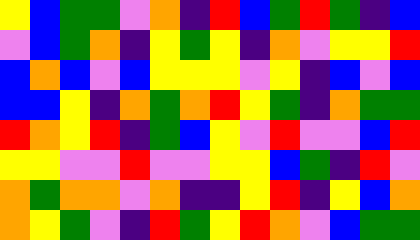[["yellow", "blue", "green", "green", "violet", "orange", "indigo", "red", "blue", "green", "red", "green", "indigo", "blue"], ["violet", "blue", "green", "orange", "indigo", "yellow", "green", "yellow", "indigo", "orange", "violet", "yellow", "yellow", "red"], ["blue", "orange", "blue", "violet", "blue", "yellow", "yellow", "yellow", "violet", "yellow", "indigo", "blue", "violet", "blue"], ["blue", "blue", "yellow", "indigo", "orange", "green", "orange", "red", "yellow", "green", "indigo", "orange", "green", "green"], ["red", "orange", "yellow", "red", "indigo", "green", "blue", "yellow", "violet", "red", "violet", "violet", "blue", "red"], ["yellow", "yellow", "violet", "violet", "red", "violet", "violet", "yellow", "yellow", "blue", "green", "indigo", "red", "violet"], ["orange", "green", "orange", "orange", "violet", "orange", "indigo", "indigo", "yellow", "red", "indigo", "yellow", "blue", "orange"], ["orange", "yellow", "green", "violet", "indigo", "red", "green", "yellow", "red", "orange", "violet", "blue", "green", "green"]]